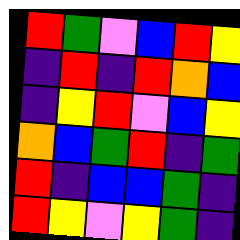[["red", "green", "violet", "blue", "red", "yellow"], ["indigo", "red", "indigo", "red", "orange", "blue"], ["indigo", "yellow", "red", "violet", "blue", "yellow"], ["orange", "blue", "green", "red", "indigo", "green"], ["red", "indigo", "blue", "blue", "green", "indigo"], ["red", "yellow", "violet", "yellow", "green", "indigo"]]